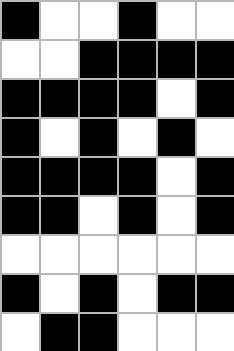[["black", "white", "white", "black", "white", "white"], ["white", "white", "black", "black", "black", "black"], ["black", "black", "black", "black", "white", "black"], ["black", "white", "black", "white", "black", "white"], ["black", "black", "black", "black", "white", "black"], ["black", "black", "white", "black", "white", "black"], ["white", "white", "white", "white", "white", "white"], ["black", "white", "black", "white", "black", "black"], ["white", "black", "black", "white", "white", "white"]]